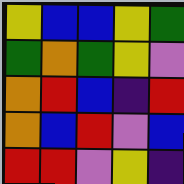[["yellow", "blue", "blue", "yellow", "green"], ["green", "orange", "green", "yellow", "violet"], ["orange", "red", "blue", "indigo", "red"], ["orange", "blue", "red", "violet", "blue"], ["red", "red", "violet", "yellow", "indigo"]]